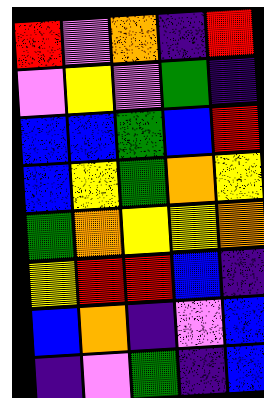[["red", "violet", "orange", "indigo", "red"], ["violet", "yellow", "violet", "green", "indigo"], ["blue", "blue", "green", "blue", "red"], ["blue", "yellow", "green", "orange", "yellow"], ["green", "orange", "yellow", "yellow", "orange"], ["yellow", "red", "red", "blue", "indigo"], ["blue", "orange", "indigo", "violet", "blue"], ["indigo", "violet", "green", "indigo", "blue"]]